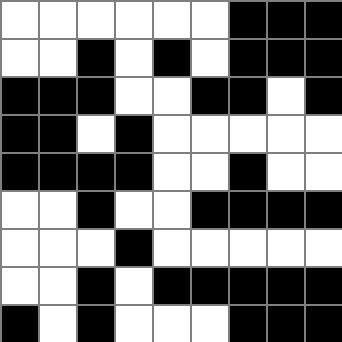[["white", "white", "white", "white", "white", "white", "black", "black", "black"], ["white", "white", "black", "white", "black", "white", "black", "black", "black"], ["black", "black", "black", "white", "white", "black", "black", "white", "black"], ["black", "black", "white", "black", "white", "white", "white", "white", "white"], ["black", "black", "black", "black", "white", "white", "black", "white", "white"], ["white", "white", "black", "white", "white", "black", "black", "black", "black"], ["white", "white", "white", "black", "white", "white", "white", "white", "white"], ["white", "white", "black", "white", "black", "black", "black", "black", "black"], ["black", "white", "black", "white", "white", "white", "black", "black", "black"]]